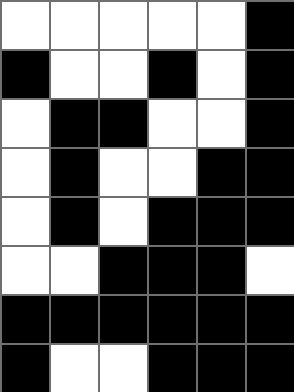[["white", "white", "white", "white", "white", "black"], ["black", "white", "white", "black", "white", "black"], ["white", "black", "black", "white", "white", "black"], ["white", "black", "white", "white", "black", "black"], ["white", "black", "white", "black", "black", "black"], ["white", "white", "black", "black", "black", "white"], ["black", "black", "black", "black", "black", "black"], ["black", "white", "white", "black", "black", "black"]]